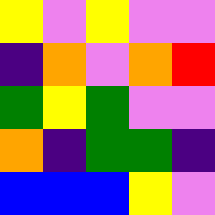[["yellow", "violet", "yellow", "violet", "violet"], ["indigo", "orange", "violet", "orange", "red"], ["green", "yellow", "green", "violet", "violet"], ["orange", "indigo", "green", "green", "indigo"], ["blue", "blue", "blue", "yellow", "violet"]]